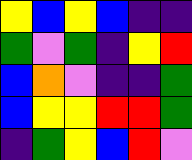[["yellow", "blue", "yellow", "blue", "indigo", "indigo"], ["green", "violet", "green", "indigo", "yellow", "red"], ["blue", "orange", "violet", "indigo", "indigo", "green"], ["blue", "yellow", "yellow", "red", "red", "green"], ["indigo", "green", "yellow", "blue", "red", "violet"]]